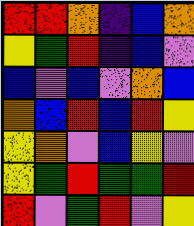[["red", "red", "orange", "indigo", "blue", "orange"], ["yellow", "green", "red", "indigo", "blue", "violet"], ["blue", "violet", "blue", "violet", "orange", "blue"], ["orange", "blue", "red", "blue", "red", "yellow"], ["yellow", "orange", "violet", "blue", "yellow", "violet"], ["yellow", "green", "red", "green", "green", "red"], ["red", "violet", "green", "red", "violet", "yellow"]]